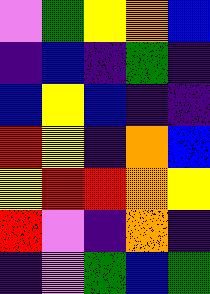[["violet", "green", "yellow", "orange", "blue"], ["indigo", "blue", "indigo", "green", "indigo"], ["blue", "yellow", "blue", "indigo", "indigo"], ["red", "yellow", "indigo", "orange", "blue"], ["yellow", "red", "red", "orange", "yellow"], ["red", "violet", "indigo", "orange", "indigo"], ["indigo", "violet", "green", "blue", "green"]]